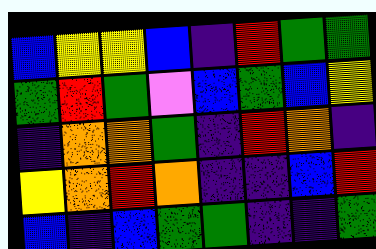[["blue", "yellow", "yellow", "blue", "indigo", "red", "green", "green"], ["green", "red", "green", "violet", "blue", "green", "blue", "yellow"], ["indigo", "orange", "orange", "green", "indigo", "red", "orange", "indigo"], ["yellow", "orange", "red", "orange", "indigo", "indigo", "blue", "red"], ["blue", "indigo", "blue", "green", "green", "indigo", "indigo", "green"]]